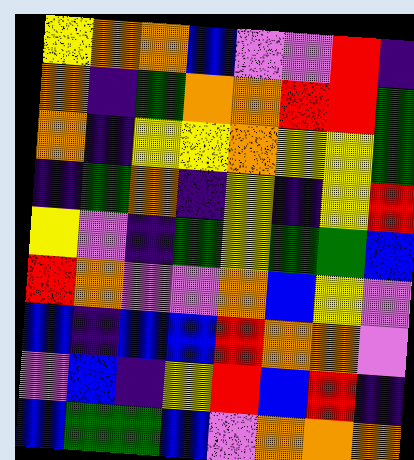[["yellow", "orange", "orange", "blue", "violet", "violet", "red", "indigo"], ["orange", "indigo", "green", "orange", "orange", "red", "red", "green"], ["orange", "indigo", "yellow", "yellow", "orange", "yellow", "yellow", "green"], ["indigo", "green", "orange", "indigo", "yellow", "indigo", "yellow", "red"], ["yellow", "violet", "indigo", "green", "yellow", "green", "green", "blue"], ["red", "orange", "violet", "violet", "orange", "blue", "yellow", "violet"], ["blue", "indigo", "blue", "blue", "red", "orange", "orange", "violet"], ["violet", "blue", "indigo", "yellow", "red", "blue", "red", "indigo"], ["blue", "green", "green", "blue", "violet", "orange", "orange", "orange"]]